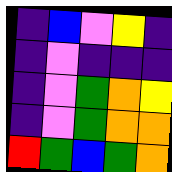[["indigo", "blue", "violet", "yellow", "indigo"], ["indigo", "violet", "indigo", "indigo", "indigo"], ["indigo", "violet", "green", "orange", "yellow"], ["indigo", "violet", "green", "orange", "orange"], ["red", "green", "blue", "green", "orange"]]